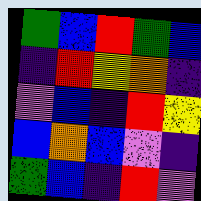[["green", "blue", "red", "green", "blue"], ["indigo", "red", "yellow", "orange", "indigo"], ["violet", "blue", "indigo", "red", "yellow"], ["blue", "orange", "blue", "violet", "indigo"], ["green", "blue", "indigo", "red", "violet"]]